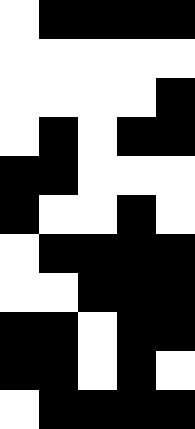[["white", "black", "black", "black", "black"], ["white", "white", "white", "white", "white"], ["white", "white", "white", "white", "black"], ["white", "black", "white", "black", "black"], ["black", "black", "white", "white", "white"], ["black", "white", "white", "black", "white"], ["white", "black", "black", "black", "black"], ["white", "white", "black", "black", "black"], ["black", "black", "white", "black", "black"], ["black", "black", "white", "black", "white"], ["white", "black", "black", "black", "black"]]